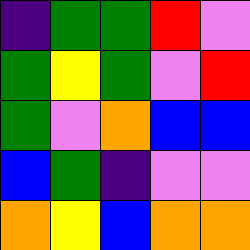[["indigo", "green", "green", "red", "violet"], ["green", "yellow", "green", "violet", "red"], ["green", "violet", "orange", "blue", "blue"], ["blue", "green", "indigo", "violet", "violet"], ["orange", "yellow", "blue", "orange", "orange"]]